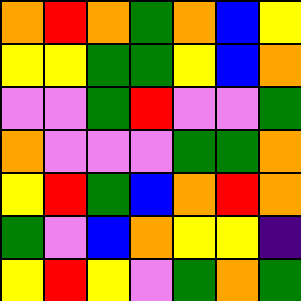[["orange", "red", "orange", "green", "orange", "blue", "yellow"], ["yellow", "yellow", "green", "green", "yellow", "blue", "orange"], ["violet", "violet", "green", "red", "violet", "violet", "green"], ["orange", "violet", "violet", "violet", "green", "green", "orange"], ["yellow", "red", "green", "blue", "orange", "red", "orange"], ["green", "violet", "blue", "orange", "yellow", "yellow", "indigo"], ["yellow", "red", "yellow", "violet", "green", "orange", "green"]]